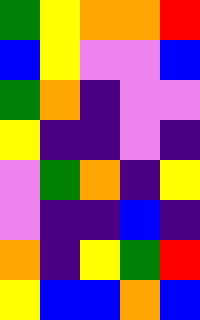[["green", "yellow", "orange", "orange", "red"], ["blue", "yellow", "violet", "violet", "blue"], ["green", "orange", "indigo", "violet", "violet"], ["yellow", "indigo", "indigo", "violet", "indigo"], ["violet", "green", "orange", "indigo", "yellow"], ["violet", "indigo", "indigo", "blue", "indigo"], ["orange", "indigo", "yellow", "green", "red"], ["yellow", "blue", "blue", "orange", "blue"]]